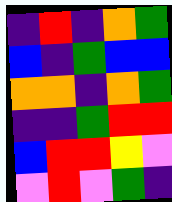[["indigo", "red", "indigo", "orange", "green"], ["blue", "indigo", "green", "blue", "blue"], ["orange", "orange", "indigo", "orange", "green"], ["indigo", "indigo", "green", "red", "red"], ["blue", "red", "red", "yellow", "violet"], ["violet", "red", "violet", "green", "indigo"]]